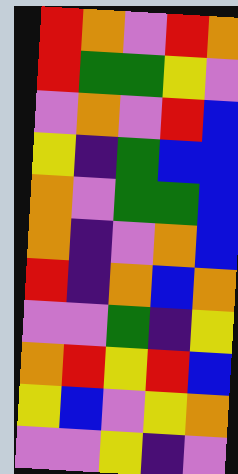[["red", "orange", "violet", "red", "orange"], ["red", "green", "green", "yellow", "violet"], ["violet", "orange", "violet", "red", "blue"], ["yellow", "indigo", "green", "blue", "blue"], ["orange", "violet", "green", "green", "blue"], ["orange", "indigo", "violet", "orange", "blue"], ["red", "indigo", "orange", "blue", "orange"], ["violet", "violet", "green", "indigo", "yellow"], ["orange", "red", "yellow", "red", "blue"], ["yellow", "blue", "violet", "yellow", "orange"], ["violet", "violet", "yellow", "indigo", "violet"]]